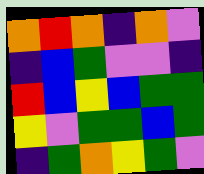[["orange", "red", "orange", "indigo", "orange", "violet"], ["indigo", "blue", "green", "violet", "violet", "indigo"], ["red", "blue", "yellow", "blue", "green", "green"], ["yellow", "violet", "green", "green", "blue", "green"], ["indigo", "green", "orange", "yellow", "green", "violet"]]